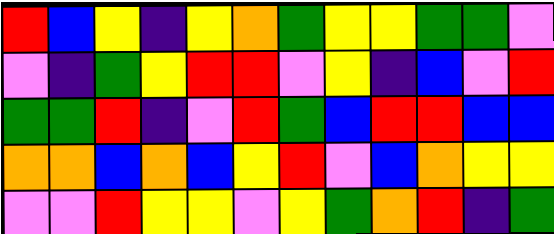[["red", "blue", "yellow", "indigo", "yellow", "orange", "green", "yellow", "yellow", "green", "green", "violet"], ["violet", "indigo", "green", "yellow", "red", "red", "violet", "yellow", "indigo", "blue", "violet", "red"], ["green", "green", "red", "indigo", "violet", "red", "green", "blue", "red", "red", "blue", "blue"], ["orange", "orange", "blue", "orange", "blue", "yellow", "red", "violet", "blue", "orange", "yellow", "yellow"], ["violet", "violet", "red", "yellow", "yellow", "violet", "yellow", "green", "orange", "red", "indigo", "green"]]